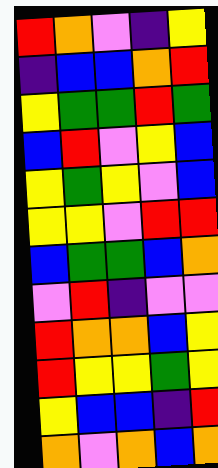[["red", "orange", "violet", "indigo", "yellow"], ["indigo", "blue", "blue", "orange", "red"], ["yellow", "green", "green", "red", "green"], ["blue", "red", "violet", "yellow", "blue"], ["yellow", "green", "yellow", "violet", "blue"], ["yellow", "yellow", "violet", "red", "red"], ["blue", "green", "green", "blue", "orange"], ["violet", "red", "indigo", "violet", "violet"], ["red", "orange", "orange", "blue", "yellow"], ["red", "yellow", "yellow", "green", "yellow"], ["yellow", "blue", "blue", "indigo", "red"], ["orange", "violet", "orange", "blue", "orange"]]